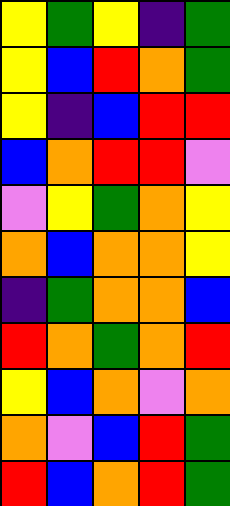[["yellow", "green", "yellow", "indigo", "green"], ["yellow", "blue", "red", "orange", "green"], ["yellow", "indigo", "blue", "red", "red"], ["blue", "orange", "red", "red", "violet"], ["violet", "yellow", "green", "orange", "yellow"], ["orange", "blue", "orange", "orange", "yellow"], ["indigo", "green", "orange", "orange", "blue"], ["red", "orange", "green", "orange", "red"], ["yellow", "blue", "orange", "violet", "orange"], ["orange", "violet", "blue", "red", "green"], ["red", "blue", "orange", "red", "green"]]